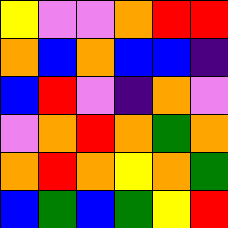[["yellow", "violet", "violet", "orange", "red", "red"], ["orange", "blue", "orange", "blue", "blue", "indigo"], ["blue", "red", "violet", "indigo", "orange", "violet"], ["violet", "orange", "red", "orange", "green", "orange"], ["orange", "red", "orange", "yellow", "orange", "green"], ["blue", "green", "blue", "green", "yellow", "red"]]